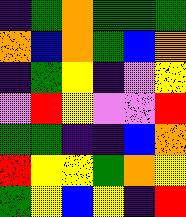[["indigo", "green", "orange", "green", "green", "green"], ["orange", "blue", "orange", "green", "blue", "orange"], ["indigo", "green", "yellow", "indigo", "violet", "yellow"], ["violet", "red", "yellow", "violet", "violet", "red"], ["green", "green", "indigo", "indigo", "blue", "orange"], ["red", "yellow", "yellow", "green", "orange", "yellow"], ["green", "yellow", "blue", "yellow", "indigo", "red"]]